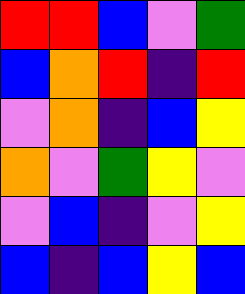[["red", "red", "blue", "violet", "green"], ["blue", "orange", "red", "indigo", "red"], ["violet", "orange", "indigo", "blue", "yellow"], ["orange", "violet", "green", "yellow", "violet"], ["violet", "blue", "indigo", "violet", "yellow"], ["blue", "indigo", "blue", "yellow", "blue"]]